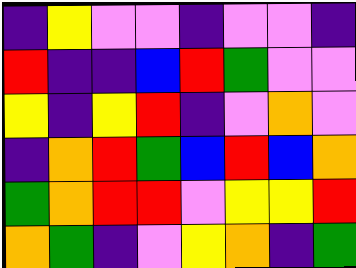[["indigo", "yellow", "violet", "violet", "indigo", "violet", "violet", "indigo"], ["red", "indigo", "indigo", "blue", "red", "green", "violet", "violet"], ["yellow", "indigo", "yellow", "red", "indigo", "violet", "orange", "violet"], ["indigo", "orange", "red", "green", "blue", "red", "blue", "orange"], ["green", "orange", "red", "red", "violet", "yellow", "yellow", "red"], ["orange", "green", "indigo", "violet", "yellow", "orange", "indigo", "green"]]